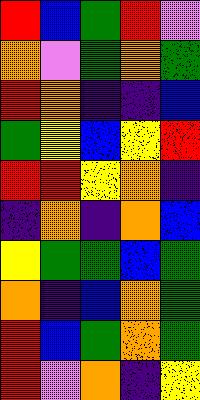[["red", "blue", "green", "red", "violet"], ["orange", "violet", "green", "orange", "green"], ["red", "orange", "indigo", "indigo", "blue"], ["green", "yellow", "blue", "yellow", "red"], ["red", "red", "yellow", "orange", "indigo"], ["indigo", "orange", "indigo", "orange", "blue"], ["yellow", "green", "green", "blue", "green"], ["orange", "indigo", "blue", "orange", "green"], ["red", "blue", "green", "orange", "green"], ["red", "violet", "orange", "indigo", "yellow"]]